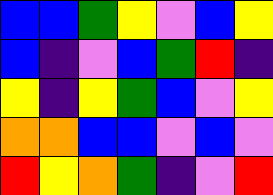[["blue", "blue", "green", "yellow", "violet", "blue", "yellow"], ["blue", "indigo", "violet", "blue", "green", "red", "indigo"], ["yellow", "indigo", "yellow", "green", "blue", "violet", "yellow"], ["orange", "orange", "blue", "blue", "violet", "blue", "violet"], ["red", "yellow", "orange", "green", "indigo", "violet", "red"]]